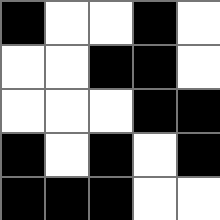[["black", "white", "white", "black", "white"], ["white", "white", "black", "black", "white"], ["white", "white", "white", "black", "black"], ["black", "white", "black", "white", "black"], ["black", "black", "black", "white", "white"]]